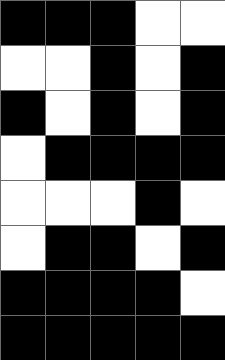[["black", "black", "black", "white", "white"], ["white", "white", "black", "white", "black"], ["black", "white", "black", "white", "black"], ["white", "black", "black", "black", "black"], ["white", "white", "white", "black", "white"], ["white", "black", "black", "white", "black"], ["black", "black", "black", "black", "white"], ["black", "black", "black", "black", "black"]]